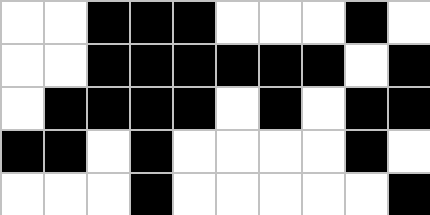[["white", "white", "black", "black", "black", "white", "white", "white", "black", "white"], ["white", "white", "black", "black", "black", "black", "black", "black", "white", "black"], ["white", "black", "black", "black", "black", "white", "black", "white", "black", "black"], ["black", "black", "white", "black", "white", "white", "white", "white", "black", "white"], ["white", "white", "white", "black", "white", "white", "white", "white", "white", "black"]]